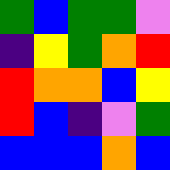[["green", "blue", "green", "green", "violet"], ["indigo", "yellow", "green", "orange", "red"], ["red", "orange", "orange", "blue", "yellow"], ["red", "blue", "indigo", "violet", "green"], ["blue", "blue", "blue", "orange", "blue"]]